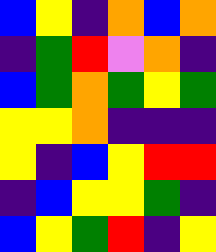[["blue", "yellow", "indigo", "orange", "blue", "orange"], ["indigo", "green", "red", "violet", "orange", "indigo"], ["blue", "green", "orange", "green", "yellow", "green"], ["yellow", "yellow", "orange", "indigo", "indigo", "indigo"], ["yellow", "indigo", "blue", "yellow", "red", "red"], ["indigo", "blue", "yellow", "yellow", "green", "indigo"], ["blue", "yellow", "green", "red", "indigo", "yellow"]]